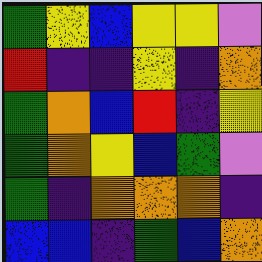[["green", "yellow", "blue", "yellow", "yellow", "violet"], ["red", "indigo", "indigo", "yellow", "indigo", "orange"], ["green", "orange", "blue", "red", "indigo", "yellow"], ["green", "orange", "yellow", "blue", "green", "violet"], ["green", "indigo", "orange", "orange", "orange", "indigo"], ["blue", "blue", "indigo", "green", "blue", "orange"]]